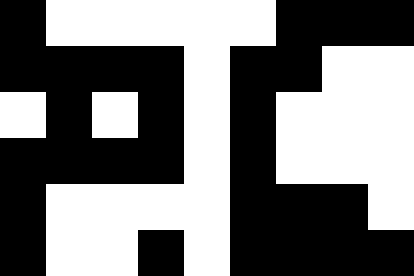[["black", "white", "white", "white", "white", "white", "black", "black", "black"], ["black", "black", "black", "black", "white", "black", "black", "white", "white"], ["white", "black", "white", "black", "white", "black", "white", "white", "white"], ["black", "black", "black", "black", "white", "black", "white", "white", "white"], ["black", "white", "white", "white", "white", "black", "black", "black", "white"], ["black", "white", "white", "black", "white", "black", "black", "black", "black"]]